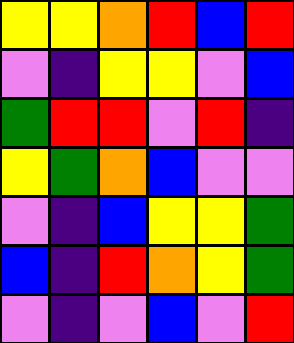[["yellow", "yellow", "orange", "red", "blue", "red"], ["violet", "indigo", "yellow", "yellow", "violet", "blue"], ["green", "red", "red", "violet", "red", "indigo"], ["yellow", "green", "orange", "blue", "violet", "violet"], ["violet", "indigo", "blue", "yellow", "yellow", "green"], ["blue", "indigo", "red", "orange", "yellow", "green"], ["violet", "indigo", "violet", "blue", "violet", "red"]]